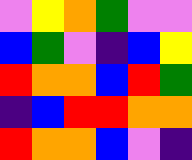[["violet", "yellow", "orange", "green", "violet", "violet"], ["blue", "green", "violet", "indigo", "blue", "yellow"], ["red", "orange", "orange", "blue", "red", "green"], ["indigo", "blue", "red", "red", "orange", "orange"], ["red", "orange", "orange", "blue", "violet", "indigo"]]